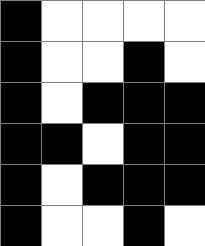[["black", "white", "white", "white", "white"], ["black", "white", "white", "black", "white"], ["black", "white", "black", "black", "black"], ["black", "black", "white", "black", "black"], ["black", "white", "black", "black", "black"], ["black", "white", "white", "black", "white"]]